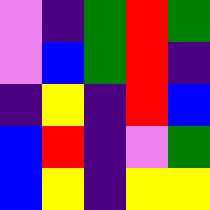[["violet", "indigo", "green", "red", "green"], ["violet", "blue", "green", "red", "indigo"], ["indigo", "yellow", "indigo", "red", "blue"], ["blue", "red", "indigo", "violet", "green"], ["blue", "yellow", "indigo", "yellow", "yellow"]]